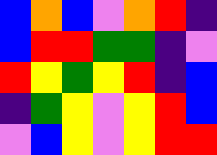[["blue", "orange", "blue", "violet", "orange", "red", "indigo"], ["blue", "red", "red", "green", "green", "indigo", "violet"], ["red", "yellow", "green", "yellow", "red", "indigo", "blue"], ["indigo", "green", "yellow", "violet", "yellow", "red", "blue"], ["violet", "blue", "yellow", "violet", "yellow", "red", "red"]]